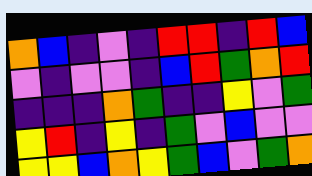[["orange", "blue", "indigo", "violet", "indigo", "red", "red", "indigo", "red", "blue"], ["violet", "indigo", "violet", "violet", "indigo", "blue", "red", "green", "orange", "red"], ["indigo", "indigo", "indigo", "orange", "green", "indigo", "indigo", "yellow", "violet", "green"], ["yellow", "red", "indigo", "yellow", "indigo", "green", "violet", "blue", "violet", "violet"], ["yellow", "yellow", "blue", "orange", "yellow", "green", "blue", "violet", "green", "orange"]]